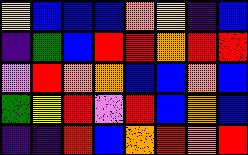[["yellow", "blue", "blue", "blue", "orange", "yellow", "indigo", "blue"], ["indigo", "green", "blue", "red", "red", "orange", "red", "red"], ["violet", "red", "orange", "orange", "blue", "blue", "orange", "blue"], ["green", "yellow", "red", "violet", "red", "blue", "orange", "blue"], ["indigo", "indigo", "red", "blue", "orange", "red", "orange", "red"]]